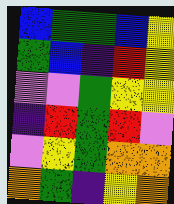[["blue", "green", "green", "blue", "yellow"], ["green", "blue", "indigo", "red", "yellow"], ["violet", "violet", "green", "yellow", "yellow"], ["indigo", "red", "green", "red", "violet"], ["violet", "yellow", "green", "orange", "orange"], ["orange", "green", "indigo", "yellow", "orange"]]